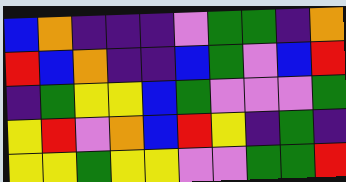[["blue", "orange", "indigo", "indigo", "indigo", "violet", "green", "green", "indigo", "orange"], ["red", "blue", "orange", "indigo", "indigo", "blue", "green", "violet", "blue", "red"], ["indigo", "green", "yellow", "yellow", "blue", "green", "violet", "violet", "violet", "green"], ["yellow", "red", "violet", "orange", "blue", "red", "yellow", "indigo", "green", "indigo"], ["yellow", "yellow", "green", "yellow", "yellow", "violet", "violet", "green", "green", "red"]]